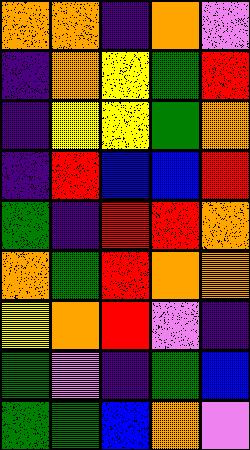[["orange", "orange", "indigo", "orange", "violet"], ["indigo", "orange", "yellow", "green", "red"], ["indigo", "yellow", "yellow", "green", "orange"], ["indigo", "red", "blue", "blue", "red"], ["green", "indigo", "red", "red", "orange"], ["orange", "green", "red", "orange", "orange"], ["yellow", "orange", "red", "violet", "indigo"], ["green", "violet", "indigo", "green", "blue"], ["green", "green", "blue", "orange", "violet"]]